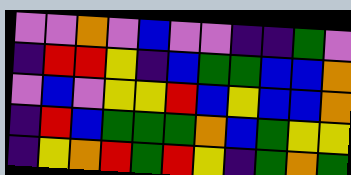[["violet", "violet", "orange", "violet", "blue", "violet", "violet", "indigo", "indigo", "green", "violet"], ["indigo", "red", "red", "yellow", "indigo", "blue", "green", "green", "blue", "blue", "orange"], ["violet", "blue", "violet", "yellow", "yellow", "red", "blue", "yellow", "blue", "blue", "orange"], ["indigo", "red", "blue", "green", "green", "green", "orange", "blue", "green", "yellow", "yellow"], ["indigo", "yellow", "orange", "red", "green", "red", "yellow", "indigo", "green", "orange", "green"]]